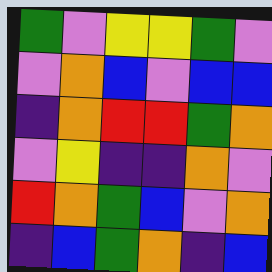[["green", "violet", "yellow", "yellow", "green", "violet"], ["violet", "orange", "blue", "violet", "blue", "blue"], ["indigo", "orange", "red", "red", "green", "orange"], ["violet", "yellow", "indigo", "indigo", "orange", "violet"], ["red", "orange", "green", "blue", "violet", "orange"], ["indigo", "blue", "green", "orange", "indigo", "blue"]]